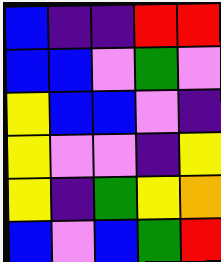[["blue", "indigo", "indigo", "red", "red"], ["blue", "blue", "violet", "green", "violet"], ["yellow", "blue", "blue", "violet", "indigo"], ["yellow", "violet", "violet", "indigo", "yellow"], ["yellow", "indigo", "green", "yellow", "orange"], ["blue", "violet", "blue", "green", "red"]]